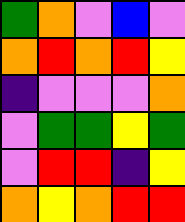[["green", "orange", "violet", "blue", "violet"], ["orange", "red", "orange", "red", "yellow"], ["indigo", "violet", "violet", "violet", "orange"], ["violet", "green", "green", "yellow", "green"], ["violet", "red", "red", "indigo", "yellow"], ["orange", "yellow", "orange", "red", "red"]]